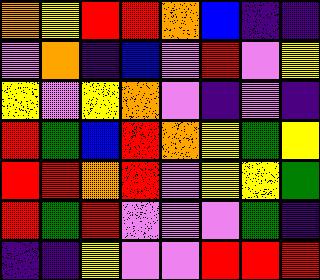[["orange", "yellow", "red", "red", "orange", "blue", "indigo", "indigo"], ["violet", "orange", "indigo", "blue", "violet", "red", "violet", "yellow"], ["yellow", "violet", "yellow", "orange", "violet", "indigo", "violet", "indigo"], ["red", "green", "blue", "red", "orange", "yellow", "green", "yellow"], ["red", "red", "orange", "red", "violet", "yellow", "yellow", "green"], ["red", "green", "red", "violet", "violet", "violet", "green", "indigo"], ["indigo", "indigo", "yellow", "violet", "violet", "red", "red", "red"]]